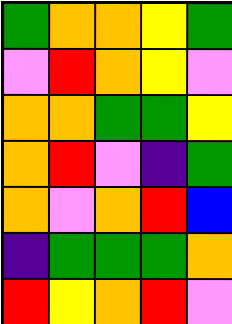[["green", "orange", "orange", "yellow", "green"], ["violet", "red", "orange", "yellow", "violet"], ["orange", "orange", "green", "green", "yellow"], ["orange", "red", "violet", "indigo", "green"], ["orange", "violet", "orange", "red", "blue"], ["indigo", "green", "green", "green", "orange"], ["red", "yellow", "orange", "red", "violet"]]